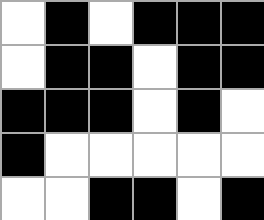[["white", "black", "white", "black", "black", "black"], ["white", "black", "black", "white", "black", "black"], ["black", "black", "black", "white", "black", "white"], ["black", "white", "white", "white", "white", "white"], ["white", "white", "black", "black", "white", "black"]]